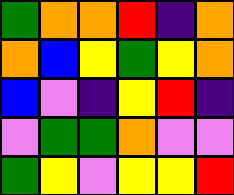[["green", "orange", "orange", "red", "indigo", "orange"], ["orange", "blue", "yellow", "green", "yellow", "orange"], ["blue", "violet", "indigo", "yellow", "red", "indigo"], ["violet", "green", "green", "orange", "violet", "violet"], ["green", "yellow", "violet", "yellow", "yellow", "red"]]